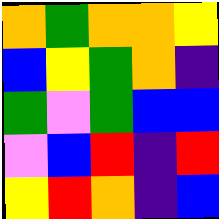[["orange", "green", "orange", "orange", "yellow"], ["blue", "yellow", "green", "orange", "indigo"], ["green", "violet", "green", "blue", "blue"], ["violet", "blue", "red", "indigo", "red"], ["yellow", "red", "orange", "indigo", "blue"]]